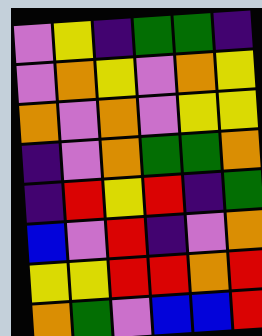[["violet", "yellow", "indigo", "green", "green", "indigo"], ["violet", "orange", "yellow", "violet", "orange", "yellow"], ["orange", "violet", "orange", "violet", "yellow", "yellow"], ["indigo", "violet", "orange", "green", "green", "orange"], ["indigo", "red", "yellow", "red", "indigo", "green"], ["blue", "violet", "red", "indigo", "violet", "orange"], ["yellow", "yellow", "red", "red", "orange", "red"], ["orange", "green", "violet", "blue", "blue", "red"]]